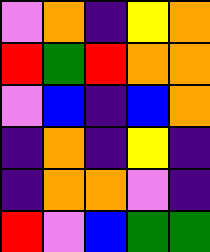[["violet", "orange", "indigo", "yellow", "orange"], ["red", "green", "red", "orange", "orange"], ["violet", "blue", "indigo", "blue", "orange"], ["indigo", "orange", "indigo", "yellow", "indigo"], ["indigo", "orange", "orange", "violet", "indigo"], ["red", "violet", "blue", "green", "green"]]